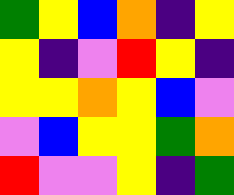[["green", "yellow", "blue", "orange", "indigo", "yellow"], ["yellow", "indigo", "violet", "red", "yellow", "indigo"], ["yellow", "yellow", "orange", "yellow", "blue", "violet"], ["violet", "blue", "yellow", "yellow", "green", "orange"], ["red", "violet", "violet", "yellow", "indigo", "green"]]